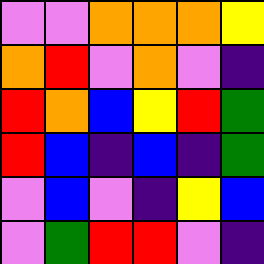[["violet", "violet", "orange", "orange", "orange", "yellow"], ["orange", "red", "violet", "orange", "violet", "indigo"], ["red", "orange", "blue", "yellow", "red", "green"], ["red", "blue", "indigo", "blue", "indigo", "green"], ["violet", "blue", "violet", "indigo", "yellow", "blue"], ["violet", "green", "red", "red", "violet", "indigo"]]